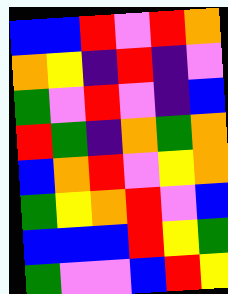[["blue", "blue", "red", "violet", "red", "orange"], ["orange", "yellow", "indigo", "red", "indigo", "violet"], ["green", "violet", "red", "violet", "indigo", "blue"], ["red", "green", "indigo", "orange", "green", "orange"], ["blue", "orange", "red", "violet", "yellow", "orange"], ["green", "yellow", "orange", "red", "violet", "blue"], ["blue", "blue", "blue", "red", "yellow", "green"], ["green", "violet", "violet", "blue", "red", "yellow"]]